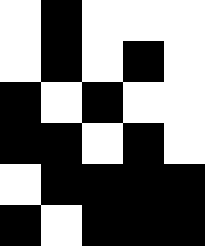[["white", "black", "white", "white", "white"], ["white", "black", "white", "black", "white"], ["black", "white", "black", "white", "white"], ["black", "black", "white", "black", "white"], ["white", "black", "black", "black", "black"], ["black", "white", "black", "black", "black"]]